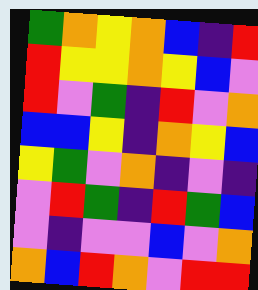[["green", "orange", "yellow", "orange", "blue", "indigo", "red"], ["red", "yellow", "yellow", "orange", "yellow", "blue", "violet"], ["red", "violet", "green", "indigo", "red", "violet", "orange"], ["blue", "blue", "yellow", "indigo", "orange", "yellow", "blue"], ["yellow", "green", "violet", "orange", "indigo", "violet", "indigo"], ["violet", "red", "green", "indigo", "red", "green", "blue"], ["violet", "indigo", "violet", "violet", "blue", "violet", "orange"], ["orange", "blue", "red", "orange", "violet", "red", "red"]]